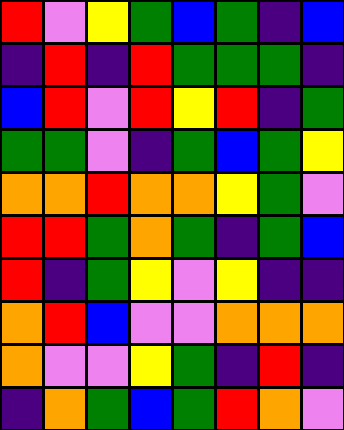[["red", "violet", "yellow", "green", "blue", "green", "indigo", "blue"], ["indigo", "red", "indigo", "red", "green", "green", "green", "indigo"], ["blue", "red", "violet", "red", "yellow", "red", "indigo", "green"], ["green", "green", "violet", "indigo", "green", "blue", "green", "yellow"], ["orange", "orange", "red", "orange", "orange", "yellow", "green", "violet"], ["red", "red", "green", "orange", "green", "indigo", "green", "blue"], ["red", "indigo", "green", "yellow", "violet", "yellow", "indigo", "indigo"], ["orange", "red", "blue", "violet", "violet", "orange", "orange", "orange"], ["orange", "violet", "violet", "yellow", "green", "indigo", "red", "indigo"], ["indigo", "orange", "green", "blue", "green", "red", "orange", "violet"]]